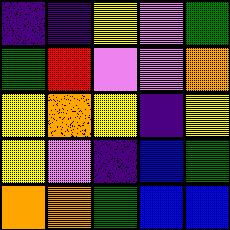[["indigo", "indigo", "yellow", "violet", "green"], ["green", "red", "violet", "violet", "orange"], ["yellow", "orange", "yellow", "indigo", "yellow"], ["yellow", "violet", "indigo", "blue", "green"], ["orange", "orange", "green", "blue", "blue"]]